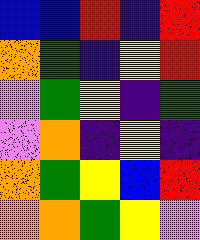[["blue", "blue", "red", "indigo", "red"], ["orange", "green", "indigo", "yellow", "red"], ["violet", "green", "yellow", "indigo", "green"], ["violet", "orange", "indigo", "yellow", "indigo"], ["orange", "green", "yellow", "blue", "red"], ["orange", "orange", "green", "yellow", "violet"]]